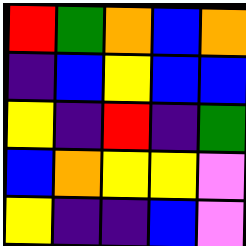[["red", "green", "orange", "blue", "orange"], ["indigo", "blue", "yellow", "blue", "blue"], ["yellow", "indigo", "red", "indigo", "green"], ["blue", "orange", "yellow", "yellow", "violet"], ["yellow", "indigo", "indigo", "blue", "violet"]]